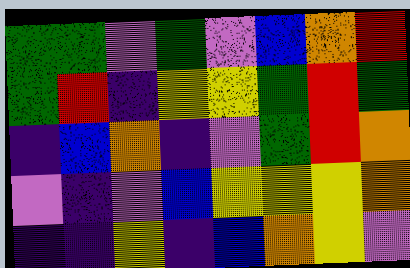[["green", "green", "violet", "green", "violet", "blue", "orange", "red"], ["green", "red", "indigo", "yellow", "yellow", "green", "red", "green"], ["indigo", "blue", "orange", "indigo", "violet", "green", "red", "orange"], ["violet", "indigo", "violet", "blue", "yellow", "yellow", "yellow", "orange"], ["indigo", "indigo", "yellow", "indigo", "blue", "orange", "yellow", "violet"]]